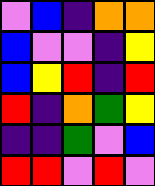[["violet", "blue", "indigo", "orange", "orange"], ["blue", "violet", "violet", "indigo", "yellow"], ["blue", "yellow", "red", "indigo", "red"], ["red", "indigo", "orange", "green", "yellow"], ["indigo", "indigo", "green", "violet", "blue"], ["red", "red", "violet", "red", "violet"]]